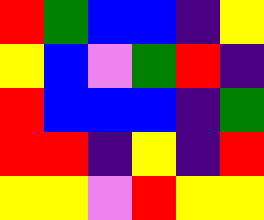[["red", "green", "blue", "blue", "indigo", "yellow"], ["yellow", "blue", "violet", "green", "red", "indigo"], ["red", "blue", "blue", "blue", "indigo", "green"], ["red", "red", "indigo", "yellow", "indigo", "red"], ["yellow", "yellow", "violet", "red", "yellow", "yellow"]]